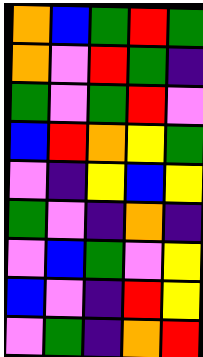[["orange", "blue", "green", "red", "green"], ["orange", "violet", "red", "green", "indigo"], ["green", "violet", "green", "red", "violet"], ["blue", "red", "orange", "yellow", "green"], ["violet", "indigo", "yellow", "blue", "yellow"], ["green", "violet", "indigo", "orange", "indigo"], ["violet", "blue", "green", "violet", "yellow"], ["blue", "violet", "indigo", "red", "yellow"], ["violet", "green", "indigo", "orange", "red"]]